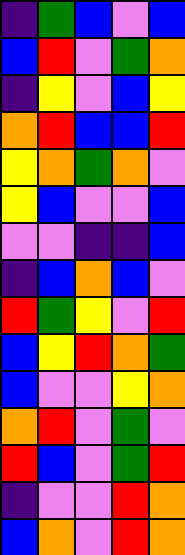[["indigo", "green", "blue", "violet", "blue"], ["blue", "red", "violet", "green", "orange"], ["indigo", "yellow", "violet", "blue", "yellow"], ["orange", "red", "blue", "blue", "red"], ["yellow", "orange", "green", "orange", "violet"], ["yellow", "blue", "violet", "violet", "blue"], ["violet", "violet", "indigo", "indigo", "blue"], ["indigo", "blue", "orange", "blue", "violet"], ["red", "green", "yellow", "violet", "red"], ["blue", "yellow", "red", "orange", "green"], ["blue", "violet", "violet", "yellow", "orange"], ["orange", "red", "violet", "green", "violet"], ["red", "blue", "violet", "green", "red"], ["indigo", "violet", "violet", "red", "orange"], ["blue", "orange", "violet", "red", "orange"]]